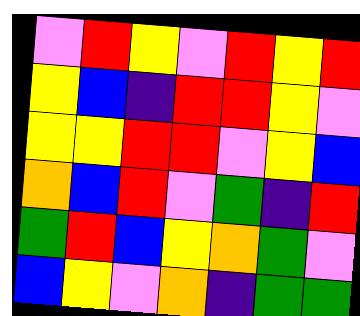[["violet", "red", "yellow", "violet", "red", "yellow", "red"], ["yellow", "blue", "indigo", "red", "red", "yellow", "violet"], ["yellow", "yellow", "red", "red", "violet", "yellow", "blue"], ["orange", "blue", "red", "violet", "green", "indigo", "red"], ["green", "red", "blue", "yellow", "orange", "green", "violet"], ["blue", "yellow", "violet", "orange", "indigo", "green", "green"]]